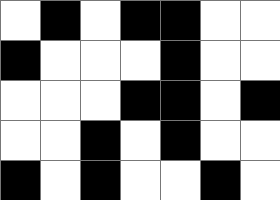[["white", "black", "white", "black", "black", "white", "white"], ["black", "white", "white", "white", "black", "white", "white"], ["white", "white", "white", "black", "black", "white", "black"], ["white", "white", "black", "white", "black", "white", "white"], ["black", "white", "black", "white", "white", "black", "white"]]